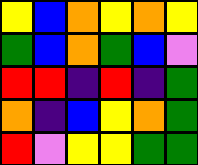[["yellow", "blue", "orange", "yellow", "orange", "yellow"], ["green", "blue", "orange", "green", "blue", "violet"], ["red", "red", "indigo", "red", "indigo", "green"], ["orange", "indigo", "blue", "yellow", "orange", "green"], ["red", "violet", "yellow", "yellow", "green", "green"]]